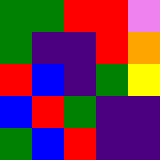[["green", "green", "red", "red", "violet"], ["green", "indigo", "indigo", "red", "orange"], ["red", "blue", "indigo", "green", "yellow"], ["blue", "red", "green", "indigo", "indigo"], ["green", "blue", "red", "indigo", "indigo"]]